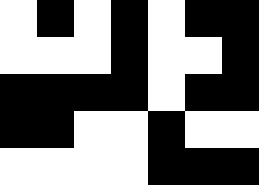[["white", "black", "white", "black", "white", "black", "black"], ["white", "white", "white", "black", "white", "white", "black"], ["black", "black", "black", "black", "white", "black", "black"], ["black", "black", "white", "white", "black", "white", "white"], ["white", "white", "white", "white", "black", "black", "black"]]